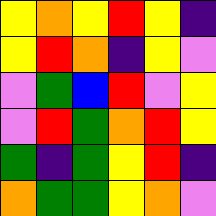[["yellow", "orange", "yellow", "red", "yellow", "indigo"], ["yellow", "red", "orange", "indigo", "yellow", "violet"], ["violet", "green", "blue", "red", "violet", "yellow"], ["violet", "red", "green", "orange", "red", "yellow"], ["green", "indigo", "green", "yellow", "red", "indigo"], ["orange", "green", "green", "yellow", "orange", "violet"]]